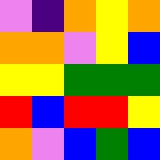[["violet", "indigo", "orange", "yellow", "orange"], ["orange", "orange", "violet", "yellow", "blue"], ["yellow", "yellow", "green", "green", "green"], ["red", "blue", "red", "red", "yellow"], ["orange", "violet", "blue", "green", "blue"]]